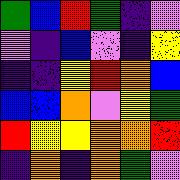[["green", "blue", "red", "green", "indigo", "violet"], ["violet", "indigo", "blue", "violet", "indigo", "yellow"], ["indigo", "indigo", "yellow", "red", "orange", "blue"], ["blue", "blue", "orange", "violet", "yellow", "green"], ["red", "yellow", "yellow", "orange", "orange", "red"], ["indigo", "orange", "indigo", "orange", "green", "violet"]]